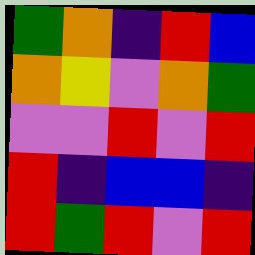[["green", "orange", "indigo", "red", "blue"], ["orange", "yellow", "violet", "orange", "green"], ["violet", "violet", "red", "violet", "red"], ["red", "indigo", "blue", "blue", "indigo"], ["red", "green", "red", "violet", "red"]]